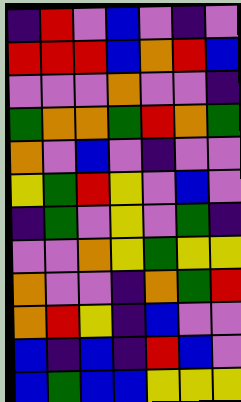[["indigo", "red", "violet", "blue", "violet", "indigo", "violet"], ["red", "red", "red", "blue", "orange", "red", "blue"], ["violet", "violet", "violet", "orange", "violet", "violet", "indigo"], ["green", "orange", "orange", "green", "red", "orange", "green"], ["orange", "violet", "blue", "violet", "indigo", "violet", "violet"], ["yellow", "green", "red", "yellow", "violet", "blue", "violet"], ["indigo", "green", "violet", "yellow", "violet", "green", "indigo"], ["violet", "violet", "orange", "yellow", "green", "yellow", "yellow"], ["orange", "violet", "violet", "indigo", "orange", "green", "red"], ["orange", "red", "yellow", "indigo", "blue", "violet", "violet"], ["blue", "indigo", "blue", "indigo", "red", "blue", "violet"], ["blue", "green", "blue", "blue", "yellow", "yellow", "yellow"]]